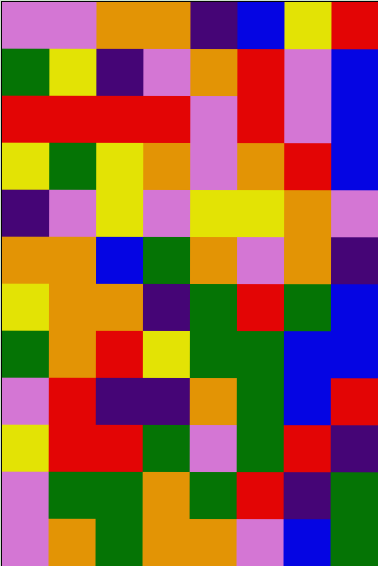[["violet", "violet", "orange", "orange", "indigo", "blue", "yellow", "red"], ["green", "yellow", "indigo", "violet", "orange", "red", "violet", "blue"], ["red", "red", "red", "red", "violet", "red", "violet", "blue"], ["yellow", "green", "yellow", "orange", "violet", "orange", "red", "blue"], ["indigo", "violet", "yellow", "violet", "yellow", "yellow", "orange", "violet"], ["orange", "orange", "blue", "green", "orange", "violet", "orange", "indigo"], ["yellow", "orange", "orange", "indigo", "green", "red", "green", "blue"], ["green", "orange", "red", "yellow", "green", "green", "blue", "blue"], ["violet", "red", "indigo", "indigo", "orange", "green", "blue", "red"], ["yellow", "red", "red", "green", "violet", "green", "red", "indigo"], ["violet", "green", "green", "orange", "green", "red", "indigo", "green"], ["violet", "orange", "green", "orange", "orange", "violet", "blue", "green"]]